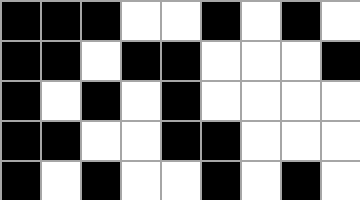[["black", "black", "black", "white", "white", "black", "white", "black", "white"], ["black", "black", "white", "black", "black", "white", "white", "white", "black"], ["black", "white", "black", "white", "black", "white", "white", "white", "white"], ["black", "black", "white", "white", "black", "black", "white", "white", "white"], ["black", "white", "black", "white", "white", "black", "white", "black", "white"]]